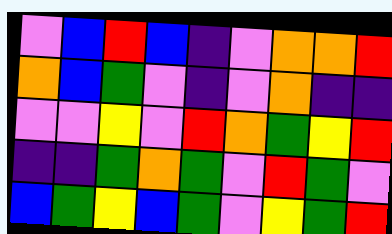[["violet", "blue", "red", "blue", "indigo", "violet", "orange", "orange", "red"], ["orange", "blue", "green", "violet", "indigo", "violet", "orange", "indigo", "indigo"], ["violet", "violet", "yellow", "violet", "red", "orange", "green", "yellow", "red"], ["indigo", "indigo", "green", "orange", "green", "violet", "red", "green", "violet"], ["blue", "green", "yellow", "blue", "green", "violet", "yellow", "green", "red"]]